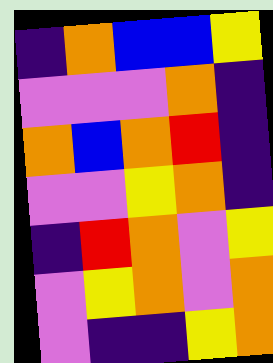[["indigo", "orange", "blue", "blue", "yellow"], ["violet", "violet", "violet", "orange", "indigo"], ["orange", "blue", "orange", "red", "indigo"], ["violet", "violet", "yellow", "orange", "indigo"], ["indigo", "red", "orange", "violet", "yellow"], ["violet", "yellow", "orange", "violet", "orange"], ["violet", "indigo", "indigo", "yellow", "orange"]]